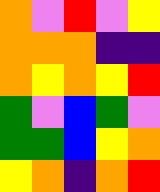[["orange", "violet", "red", "violet", "yellow"], ["orange", "orange", "orange", "indigo", "indigo"], ["orange", "yellow", "orange", "yellow", "red"], ["green", "violet", "blue", "green", "violet"], ["green", "green", "blue", "yellow", "orange"], ["yellow", "orange", "indigo", "orange", "red"]]